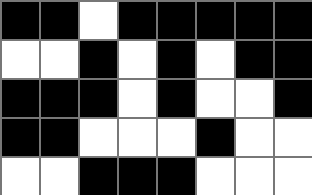[["black", "black", "white", "black", "black", "black", "black", "black"], ["white", "white", "black", "white", "black", "white", "black", "black"], ["black", "black", "black", "white", "black", "white", "white", "black"], ["black", "black", "white", "white", "white", "black", "white", "white"], ["white", "white", "black", "black", "black", "white", "white", "white"]]